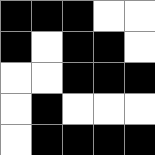[["black", "black", "black", "white", "white"], ["black", "white", "black", "black", "white"], ["white", "white", "black", "black", "black"], ["white", "black", "white", "white", "white"], ["white", "black", "black", "black", "black"]]